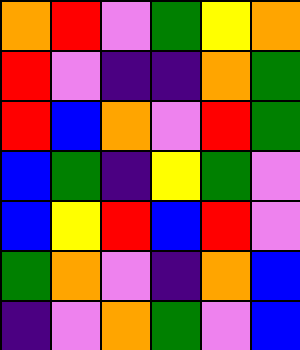[["orange", "red", "violet", "green", "yellow", "orange"], ["red", "violet", "indigo", "indigo", "orange", "green"], ["red", "blue", "orange", "violet", "red", "green"], ["blue", "green", "indigo", "yellow", "green", "violet"], ["blue", "yellow", "red", "blue", "red", "violet"], ["green", "orange", "violet", "indigo", "orange", "blue"], ["indigo", "violet", "orange", "green", "violet", "blue"]]